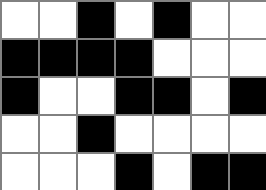[["white", "white", "black", "white", "black", "white", "white"], ["black", "black", "black", "black", "white", "white", "white"], ["black", "white", "white", "black", "black", "white", "black"], ["white", "white", "black", "white", "white", "white", "white"], ["white", "white", "white", "black", "white", "black", "black"]]